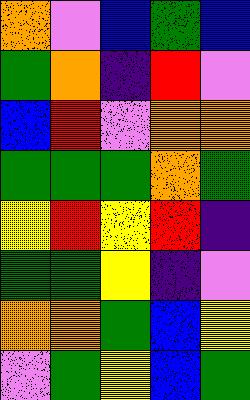[["orange", "violet", "blue", "green", "blue"], ["green", "orange", "indigo", "red", "violet"], ["blue", "red", "violet", "orange", "orange"], ["green", "green", "green", "orange", "green"], ["yellow", "red", "yellow", "red", "indigo"], ["green", "green", "yellow", "indigo", "violet"], ["orange", "orange", "green", "blue", "yellow"], ["violet", "green", "yellow", "blue", "green"]]